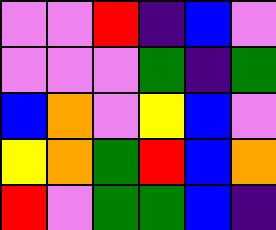[["violet", "violet", "red", "indigo", "blue", "violet"], ["violet", "violet", "violet", "green", "indigo", "green"], ["blue", "orange", "violet", "yellow", "blue", "violet"], ["yellow", "orange", "green", "red", "blue", "orange"], ["red", "violet", "green", "green", "blue", "indigo"]]